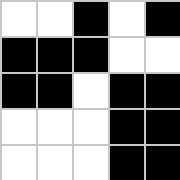[["white", "white", "black", "white", "black"], ["black", "black", "black", "white", "white"], ["black", "black", "white", "black", "black"], ["white", "white", "white", "black", "black"], ["white", "white", "white", "black", "black"]]